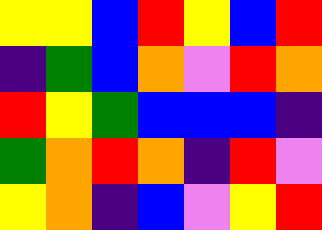[["yellow", "yellow", "blue", "red", "yellow", "blue", "red"], ["indigo", "green", "blue", "orange", "violet", "red", "orange"], ["red", "yellow", "green", "blue", "blue", "blue", "indigo"], ["green", "orange", "red", "orange", "indigo", "red", "violet"], ["yellow", "orange", "indigo", "blue", "violet", "yellow", "red"]]